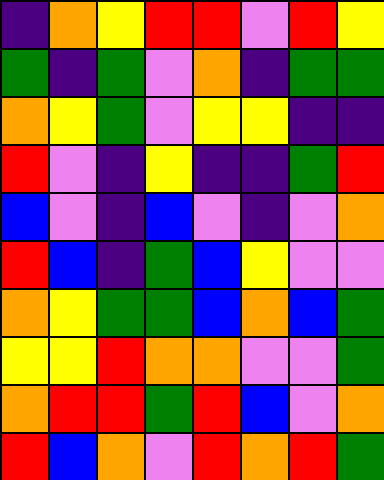[["indigo", "orange", "yellow", "red", "red", "violet", "red", "yellow"], ["green", "indigo", "green", "violet", "orange", "indigo", "green", "green"], ["orange", "yellow", "green", "violet", "yellow", "yellow", "indigo", "indigo"], ["red", "violet", "indigo", "yellow", "indigo", "indigo", "green", "red"], ["blue", "violet", "indigo", "blue", "violet", "indigo", "violet", "orange"], ["red", "blue", "indigo", "green", "blue", "yellow", "violet", "violet"], ["orange", "yellow", "green", "green", "blue", "orange", "blue", "green"], ["yellow", "yellow", "red", "orange", "orange", "violet", "violet", "green"], ["orange", "red", "red", "green", "red", "blue", "violet", "orange"], ["red", "blue", "orange", "violet", "red", "orange", "red", "green"]]